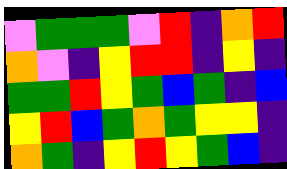[["violet", "green", "green", "green", "violet", "red", "indigo", "orange", "red"], ["orange", "violet", "indigo", "yellow", "red", "red", "indigo", "yellow", "indigo"], ["green", "green", "red", "yellow", "green", "blue", "green", "indigo", "blue"], ["yellow", "red", "blue", "green", "orange", "green", "yellow", "yellow", "indigo"], ["orange", "green", "indigo", "yellow", "red", "yellow", "green", "blue", "indigo"]]